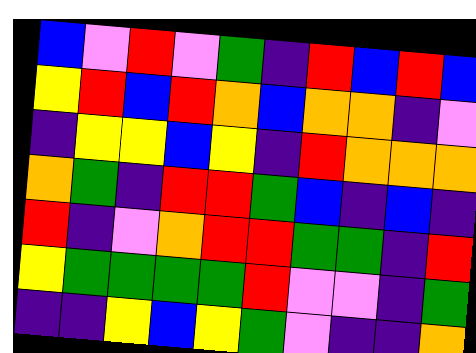[["blue", "violet", "red", "violet", "green", "indigo", "red", "blue", "red", "blue"], ["yellow", "red", "blue", "red", "orange", "blue", "orange", "orange", "indigo", "violet"], ["indigo", "yellow", "yellow", "blue", "yellow", "indigo", "red", "orange", "orange", "orange"], ["orange", "green", "indigo", "red", "red", "green", "blue", "indigo", "blue", "indigo"], ["red", "indigo", "violet", "orange", "red", "red", "green", "green", "indigo", "red"], ["yellow", "green", "green", "green", "green", "red", "violet", "violet", "indigo", "green"], ["indigo", "indigo", "yellow", "blue", "yellow", "green", "violet", "indigo", "indigo", "orange"]]